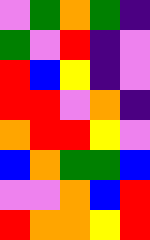[["violet", "green", "orange", "green", "indigo"], ["green", "violet", "red", "indigo", "violet"], ["red", "blue", "yellow", "indigo", "violet"], ["red", "red", "violet", "orange", "indigo"], ["orange", "red", "red", "yellow", "violet"], ["blue", "orange", "green", "green", "blue"], ["violet", "violet", "orange", "blue", "red"], ["red", "orange", "orange", "yellow", "red"]]